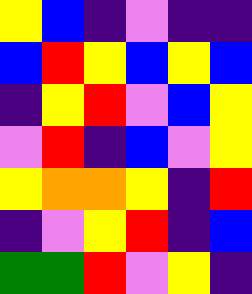[["yellow", "blue", "indigo", "violet", "indigo", "indigo"], ["blue", "red", "yellow", "blue", "yellow", "blue"], ["indigo", "yellow", "red", "violet", "blue", "yellow"], ["violet", "red", "indigo", "blue", "violet", "yellow"], ["yellow", "orange", "orange", "yellow", "indigo", "red"], ["indigo", "violet", "yellow", "red", "indigo", "blue"], ["green", "green", "red", "violet", "yellow", "indigo"]]